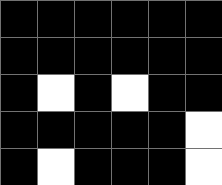[["black", "black", "black", "black", "black", "black"], ["black", "black", "black", "black", "black", "black"], ["black", "white", "black", "white", "black", "black"], ["black", "black", "black", "black", "black", "white"], ["black", "white", "black", "black", "black", "white"]]